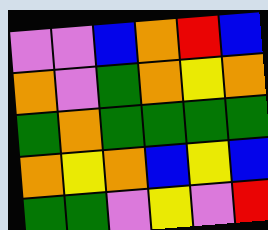[["violet", "violet", "blue", "orange", "red", "blue"], ["orange", "violet", "green", "orange", "yellow", "orange"], ["green", "orange", "green", "green", "green", "green"], ["orange", "yellow", "orange", "blue", "yellow", "blue"], ["green", "green", "violet", "yellow", "violet", "red"]]